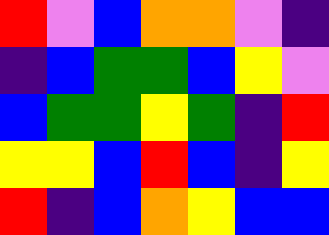[["red", "violet", "blue", "orange", "orange", "violet", "indigo"], ["indigo", "blue", "green", "green", "blue", "yellow", "violet"], ["blue", "green", "green", "yellow", "green", "indigo", "red"], ["yellow", "yellow", "blue", "red", "blue", "indigo", "yellow"], ["red", "indigo", "blue", "orange", "yellow", "blue", "blue"]]